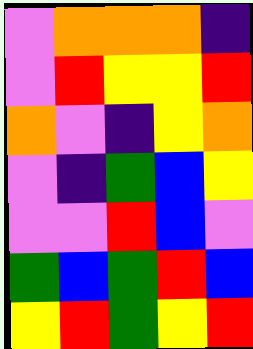[["violet", "orange", "orange", "orange", "indigo"], ["violet", "red", "yellow", "yellow", "red"], ["orange", "violet", "indigo", "yellow", "orange"], ["violet", "indigo", "green", "blue", "yellow"], ["violet", "violet", "red", "blue", "violet"], ["green", "blue", "green", "red", "blue"], ["yellow", "red", "green", "yellow", "red"]]